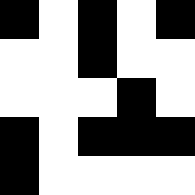[["black", "white", "black", "white", "black"], ["white", "white", "black", "white", "white"], ["white", "white", "white", "black", "white"], ["black", "white", "black", "black", "black"], ["black", "white", "white", "white", "white"]]